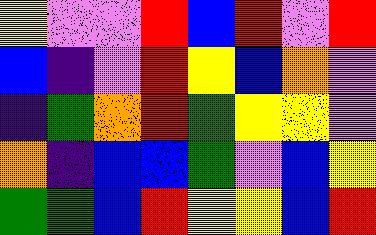[["yellow", "violet", "violet", "red", "blue", "red", "violet", "red"], ["blue", "indigo", "violet", "red", "yellow", "blue", "orange", "violet"], ["indigo", "green", "orange", "red", "green", "yellow", "yellow", "violet"], ["orange", "indigo", "blue", "blue", "green", "violet", "blue", "yellow"], ["green", "green", "blue", "red", "yellow", "yellow", "blue", "red"]]